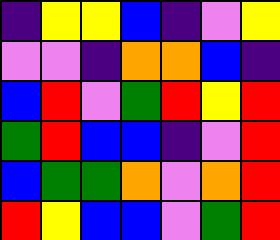[["indigo", "yellow", "yellow", "blue", "indigo", "violet", "yellow"], ["violet", "violet", "indigo", "orange", "orange", "blue", "indigo"], ["blue", "red", "violet", "green", "red", "yellow", "red"], ["green", "red", "blue", "blue", "indigo", "violet", "red"], ["blue", "green", "green", "orange", "violet", "orange", "red"], ["red", "yellow", "blue", "blue", "violet", "green", "red"]]